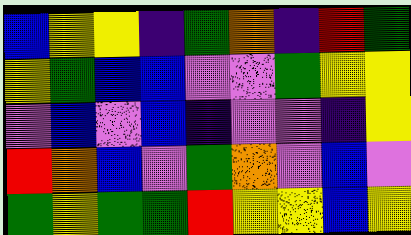[["blue", "yellow", "yellow", "indigo", "green", "orange", "indigo", "red", "green"], ["yellow", "green", "blue", "blue", "violet", "violet", "green", "yellow", "yellow"], ["violet", "blue", "violet", "blue", "indigo", "violet", "violet", "indigo", "yellow"], ["red", "orange", "blue", "violet", "green", "orange", "violet", "blue", "violet"], ["green", "yellow", "green", "green", "red", "yellow", "yellow", "blue", "yellow"]]